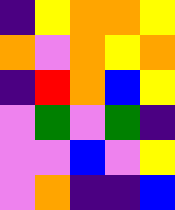[["indigo", "yellow", "orange", "orange", "yellow"], ["orange", "violet", "orange", "yellow", "orange"], ["indigo", "red", "orange", "blue", "yellow"], ["violet", "green", "violet", "green", "indigo"], ["violet", "violet", "blue", "violet", "yellow"], ["violet", "orange", "indigo", "indigo", "blue"]]